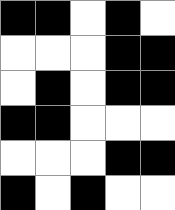[["black", "black", "white", "black", "white"], ["white", "white", "white", "black", "black"], ["white", "black", "white", "black", "black"], ["black", "black", "white", "white", "white"], ["white", "white", "white", "black", "black"], ["black", "white", "black", "white", "white"]]